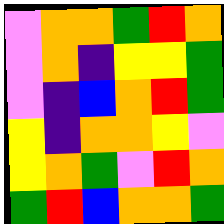[["violet", "orange", "orange", "green", "red", "orange"], ["violet", "orange", "indigo", "yellow", "yellow", "green"], ["violet", "indigo", "blue", "orange", "red", "green"], ["yellow", "indigo", "orange", "orange", "yellow", "violet"], ["yellow", "orange", "green", "violet", "red", "orange"], ["green", "red", "blue", "orange", "orange", "green"]]